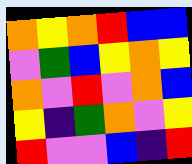[["orange", "yellow", "orange", "red", "blue", "blue"], ["violet", "green", "blue", "yellow", "orange", "yellow"], ["orange", "violet", "red", "violet", "orange", "blue"], ["yellow", "indigo", "green", "orange", "violet", "yellow"], ["red", "violet", "violet", "blue", "indigo", "red"]]